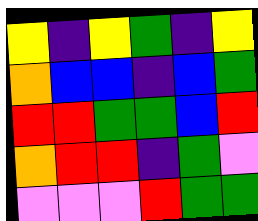[["yellow", "indigo", "yellow", "green", "indigo", "yellow"], ["orange", "blue", "blue", "indigo", "blue", "green"], ["red", "red", "green", "green", "blue", "red"], ["orange", "red", "red", "indigo", "green", "violet"], ["violet", "violet", "violet", "red", "green", "green"]]